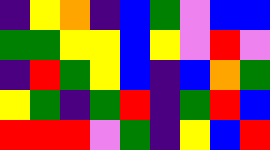[["indigo", "yellow", "orange", "indigo", "blue", "green", "violet", "blue", "blue"], ["green", "green", "yellow", "yellow", "blue", "yellow", "violet", "red", "violet"], ["indigo", "red", "green", "yellow", "blue", "indigo", "blue", "orange", "green"], ["yellow", "green", "indigo", "green", "red", "indigo", "green", "red", "blue"], ["red", "red", "red", "violet", "green", "indigo", "yellow", "blue", "red"]]